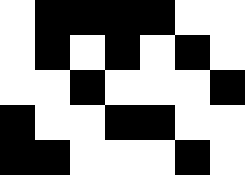[["white", "black", "black", "black", "black", "white", "white"], ["white", "black", "white", "black", "white", "black", "white"], ["white", "white", "black", "white", "white", "white", "black"], ["black", "white", "white", "black", "black", "white", "white"], ["black", "black", "white", "white", "white", "black", "white"]]